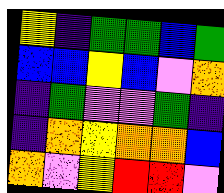[["yellow", "indigo", "green", "green", "blue", "green"], ["blue", "blue", "yellow", "blue", "violet", "orange"], ["indigo", "green", "violet", "violet", "green", "indigo"], ["indigo", "orange", "yellow", "orange", "orange", "blue"], ["orange", "violet", "yellow", "red", "red", "violet"]]